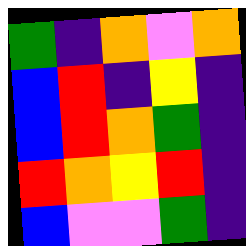[["green", "indigo", "orange", "violet", "orange"], ["blue", "red", "indigo", "yellow", "indigo"], ["blue", "red", "orange", "green", "indigo"], ["red", "orange", "yellow", "red", "indigo"], ["blue", "violet", "violet", "green", "indigo"]]